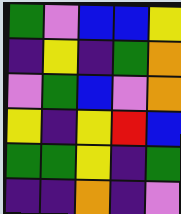[["green", "violet", "blue", "blue", "yellow"], ["indigo", "yellow", "indigo", "green", "orange"], ["violet", "green", "blue", "violet", "orange"], ["yellow", "indigo", "yellow", "red", "blue"], ["green", "green", "yellow", "indigo", "green"], ["indigo", "indigo", "orange", "indigo", "violet"]]